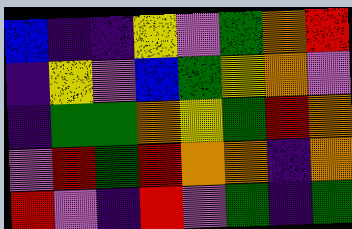[["blue", "indigo", "indigo", "yellow", "violet", "green", "orange", "red"], ["indigo", "yellow", "violet", "blue", "green", "yellow", "orange", "violet"], ["indigo", "green", "green", "orange", "yellow", "green", "red", "orange"], ["violet", "red", "green", "red", "orange", "orange", "indigo", "orange"], ["red", "violet", "indigo", "red", "violet", "green", "indigo", "green"]]